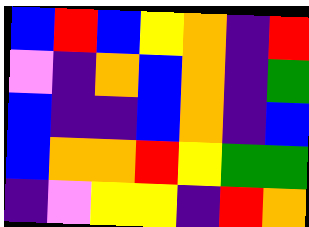[["blue", "red", "blue", "yellow", "orange", "indigo", "red"], ["violet", "indigo", "orange", "blue", "orange", "indigo", "green"], ["blue", "indigo", "indigo", "blue", "orange", "indigo", "blue"], ["blue", "orange", "orange", "red", "yellow", "green", "green"], ["indigo", "violet", "yellow", "yellow", "indigo", "red", "orange"]]